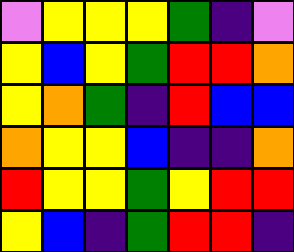[["violet", "yellow", "yellow", "yellow", "green", "indigo", "violet"], ["yellow", "blue", "yellow", "green", "red", "red", "orange"], ["yellow", "orange", "green", "indigo", "red", "blue", "blue"], ["orange", "yellow", "yellow", "blue", "indigo", "indigo", "orange"], ["red", "yellow", "yellow", "green", "yellow", "red", "red"], ["yellow", "blue", "indigo", "green", "red", "red", "indigo"]]